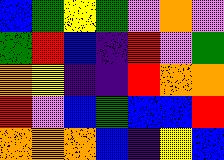[["blue", "green", "yellow", "green", "violet", "orange", "violet"], ["green", "red", "blue", "indigo", "red", "violet", "green"], ["orange", "yellow", "indigo", "indigo", "red", "orange", "orange"], ["red", "violet", "blue", "green", "blue", "blue", "red"], ["orange", "orange", "orange", "blue", "indigo", "yellow", "blue"]]